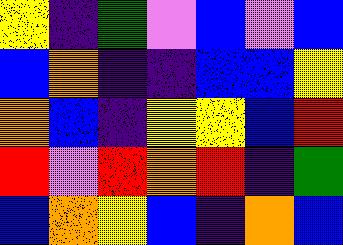[["yellow", "indigo", "green", "violet", "blue", "violet", "blue"], ["blue", "orange", "indigo", "indigo", "blue", "blue", "yellow"], ["orange", "blue", "indigo", "yellow", "yellow", "blue", "red"], ["red", "violet", "red", "orange", "red", "indigo", "green"], ["blue", "orange", "yellow", "blue", "indigo", "orange", "blue"]]